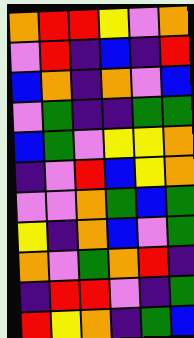[["orange", "red", "red", "yellow", "violet", "orange"], ["violet", "red", "indigo", "blue", "indigo", "red"], ["blue", "orange", "indigo", "orange", "violet", "blue"], ["violet", "green", "indigo", "indigo", "green", "green"], ["blue", "green", "violet", "yellow", "yellow", "orange"], ["indigo", "violet", "red", "blue", "yellow", "orange"], ["violet", "violet", "orange", "green", "blue", "green"], ["yellow", "indigo", "orange", "blue", "violet", "green"], ["orange", "violet", "green", "orange", "red", "indigo"], ["indigo", "red", "red", "violet", "indigo", "green"], ["red", "yellow", "orange", "indigo", "green", "blue"]]